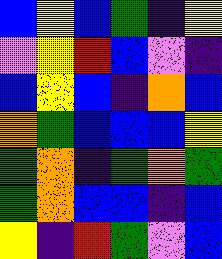[["blue", "yellow", "blue", "green", "indigo", "yellow"], ["violet", "yellow", "red", "blue", "violet", "indigo"], ["blue", "yellow", "blue", "indigo", "orange", "blue"], ["orange", "green", "blue", "blue", "blue", "yellow"], ["green", "orange", "indigo", "green", "orange", "green"], ["green", "orange", "blue", "blue", "indigo", "blue"], ["yellow", "indigo", "red", "green", "violet", "blue"]]